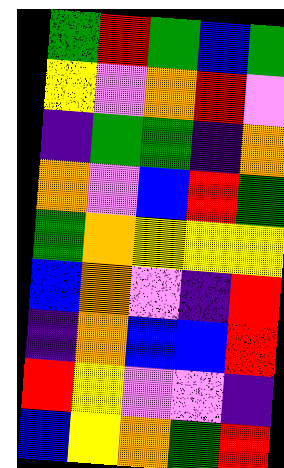[["green", "red", "green", "blue", "green"], ["yellow", "violet", "orange", "red", "violet"], ["indigo", "green", "green", "indigo", "orange"], ["orange", "violet", "blue", "red", "green"], ["green", "orange", "yellow", "yellow", "yellow"], ["blue", "orange", "violet", "indigo", "red"], ["indigo", "orange", "blue", "blue", "red"], ["red", "yellow", "violet", "violet", "indigo"], ["blue", "yellow", "orange", "green", "red"]]